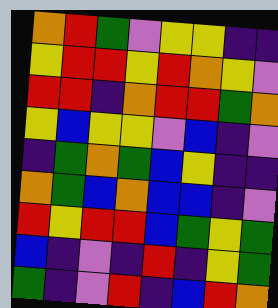[["orange", "red", "green", "violet", "yellow", "yellow", "indigo", "indigo"], ["yellow", "red", "red", "yellow", "red", "orange", "yellow", "violet"], ["red", "red", "indigo", "orange", "red", "red", "green", "orange"], ["yellow", "blue", "yellow", "yellow", "violet", "blue", "indigo", "violet"], ["indigo", "green", "orange", "green", "blue", "yellow", "indigo", "indigo"], ["orange", "green", "blue", "orange", "blue", "blue", "indigo", "violet"], ["red", "yellow", "red", "red", "blue", "green", "yellow", "green"], ["blue", "indigo", "violet", "indigo", "red", "indigo", "yellow", "green"], ["green", "indigo", "violet", "red", "indigo", "blue", "red", "orange"]]